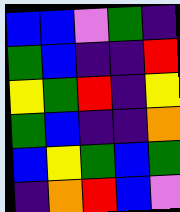[["blue", "blue", "violet", "green", "indigo"], ["green", "blue", "indigo", "indigo", "red"], ["yellow", "green", "red", "indigo", "yellow"], ["green", "blue", "indigo", "indigo", "orange"], ["blue", "yellow", "green", "blue", "green"], ["indigo", "orange", "red", "blue", "violet"]]